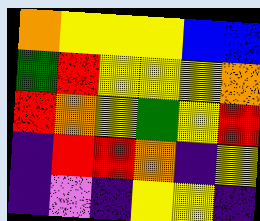[["orange", "yellow", "yellow", "yellow", "blue", "blue"], ["green", "red", "yellow", "yellow", "yellow", "orange"], ["red", "orange", "yellow", "green", "yellow", "red"], ["indigo", "red", "red", "orange", "indigo", "yellow"], ["indigo", "violet", "indigo", "yellow", "yellow", "indigo"]]